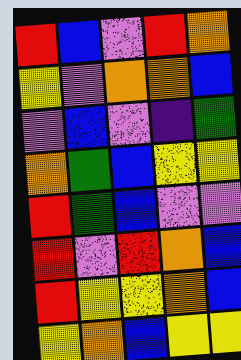[["red", "blue", "violet", "red", "orange"], ["yellow", "violet", "orange", "orange", "blue"], ["violet", "blue", "violet", "indigo", "green"], ["orange", "green", "blue", "yellow", "yellow"], ["red", "green", "blue", "violet", "violet"], ["red", "violet", "red", "orange", "blue"], ["red", "yellow", "yellow", "orange", "blue"], ["yellow", "orange", "blue", "yellow", "yellow"]]